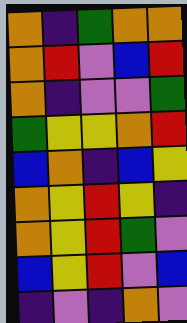[["orange", "indigo", "green", "orange", "orange"], ["orange", "red", "violet", "blue", "red"], ["orange", "indigo", "violet", "violet", "green"], ["green", "yellow", "yellow", "orange", "red"], ["blue", "orange", "indigo", "blue", "yellow"], ["orange", "yellow", "red", "yellow", "indigo"], ["orange", "yellow", "red", "green", "violet"], ["blue", "yellow", "red", "violet", "blue"], ["indigo", "violet", "indigo", "orange", "violet"]]